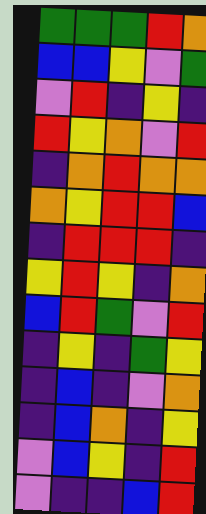[["green", "green", "green", "red", "orange"], ["blue", "blue", "yellow", "violet", "green"], ["violet", "red", "indigo", "yellow", "indigo"], ["red", "yellow", "orange", "violet", "red"], ["indigo", "orange", "red", "orange", "orange"], ["orange", "yellow", "red", "red", "blue"], ["indigo", "red", "red", "red", "indigo"], ["yellow", "red", "yellow", "indigo", "orange"], ["blue", "red", "green", "violet", "red"], ["indigo", "yellow", "indigo", "green", "yellow"], ["indigo", "blue", "indigo", "violet", "orange"], ["indigo", "blue", "orange", "indigo", "yellow"], ["violet", "blue", "yellow", "indigo", "red"], ["violet", "indigo", "indigo", "blue", "red"]]